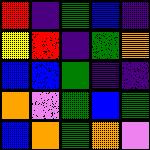[["red", "indigo", "green", "blue", "indigo"], ["yellow", "red", "indigo", "green", "orange"], ["blue", "blue", "green", "indigo", "indigo"], ["orange", "violet", "green", "blue", "green"], ["blue", "orange", "green", "orange", "violet"]]